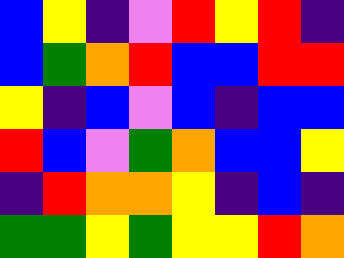[["blue", "yellow", "indigo", "violet", "red", "yellow", "red", "indigo"], ["blue", "green", "orange", "red", "blue", "blue", "red", "red"], ["yellow", "indigo", "blue", "violet", "blue", "indigo", "blue", "blue"], ["red", "blue", "violet", "green", "orange", "blue", "blue", "yellow"], ["indigo", "red", "orange", "orange", "yellow", "indigo", "blue", "indigo"], ["green", "green", "yellow", "green", "yellow", "yellow", "red", "orange"]]